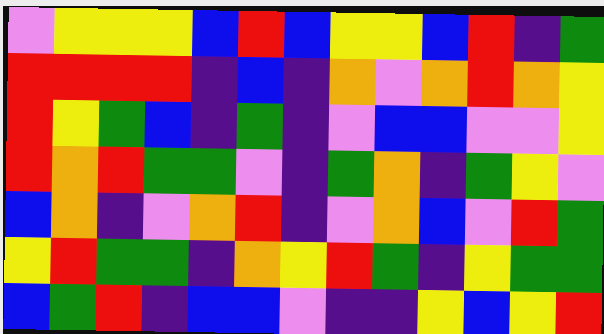[["violet", "yellow", "yellow", "yellow", "blue", "red", "blue", "yellow", "yellow", "blue", "red", "indigo", "green"], ["red", "red", "red", "red", "indigo", "blue", "indigo", "orange", "violet", "orange", "red", "orange", "yellow"], ["red", "yellow", "green", "blue", "indigo", "green", "indigo", "violet", "blue", "blue", "violet", "violet", "yellow"], ["red", "orange", "red", "green", "green", "violet", "indigo", "green", "orange", "indigo", "green", "yellow", "violet"], ["blue", "orange", "indigo", "violet", "orange", "red", "indigo", "violet", "orange", "blue", "violet", "red", "green"], ["yellow", "red", "green", "green", "indigo", "orange", "yellow", "red", "green", "indigo", "yellow", "green", "green"], ["blue", "green", "red", "indigo", "blue", "blue", "violet", "indigo", "indigo", "yellow", "blue", "yellow", "red"]]